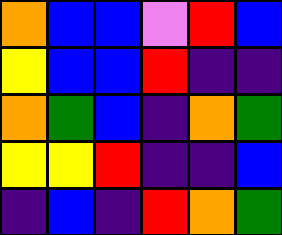[["orange", "blue", "blue", "violet", "red", "blue"], ["yellow", "blue", "blue", "red", "indigo", "indigo"], ["orange", "green", "blue", "indigo", "orange", "green"], ["yellow", "yellow", "red", "indigo", "indigo", "blue"], ["indigo", "blue", "indigo", "red", "orange", "green"]]